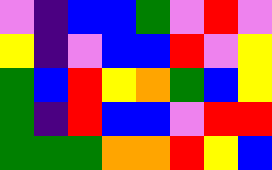[["violet", "indigo", "blue", "blue", "green", "violet", "red", "violet"], ["yellow", "indigo", "violet", "blue", "blue", "red", "violet", "yellow"], ["green", "blue", "red", "yellow", "orange", "green", "blue", "yellow"], ["green", "indigo", "red", "blue", "blue", "violet", "red", "red"], ["green", "green", "green", "orange", "orange", "red", "yellow", "blue"]]